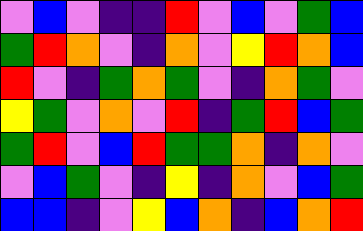[["violet", "blue", "violet", "indigo", "indigo", "red", "violet", "blue", "violet", "green", "blue"], ["green", "red", "orange", "violet", "indigo", "orange", "violet", "yellow", "red", "orange", "blue"], ["red", "violet", "indigo", "green", "orange", "green", "violet", "indigo", "orange", "green", "violet"], ["yellow", "green", "violet", "orange", "violet", "red", "indigo", "green", "red", "blue", "green"], ["green", "red", "violet", "blue", "red", "green", "green", "orange", "indigo", "orange", "violet"], ["violet", "blue", "green", "violet", "indigo", "yellow", "indigo", "orange", "violet", "blue", "green"], ["blue", "blue", "indigo", "violet", "yellow", "blue", "orange", "indigo", "blue", "orange", "red"]]